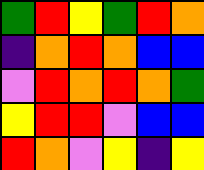[["green", "red", "yellow", "green", "red", "orange"], ["indigo", "orange", "red", "orange", "blue", "blue"], ["violet", "red", "orange", "red", "orange", "green"], ["yellow", "red", "red", "violet", "blue", "blue"], ["red", "orange", "violet", "yellow", "indigo", "yellow"]]